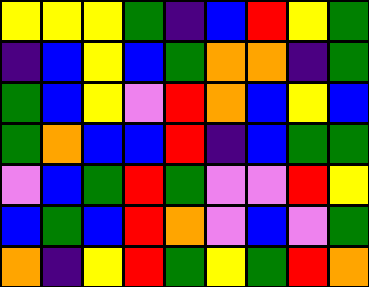[["yellow", "yellow", "yellow", "green", "indigo", "blue", "red", "yellow", "green"], ["indigo", "blue", "yellow", "blue", "green", "orange", "orange", "indigo", "green"], ["green", "blue", "yellow", "violet", "red", "orange", "blue", "yellow", "blue"], ["green", "orange", "blue", "blue", "red", "indigo", "blue", "green", "green"], ["violet", "blue", "green", "red", "green", "violet", "violet", "red", "yellow"], ["blue", "green", "blue", "red", "orange", "violet", "blue", "violet", "green"], ["orange", "indigo", "yellow", "red", "green", "yellow", "green", "red", "orange"]]